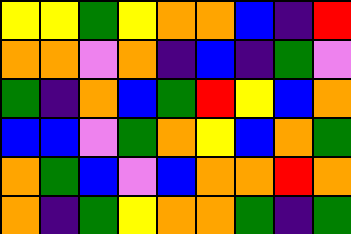[["yellow", "yellow", "green", "yellow", "orange", "orange", "blue", "indigo", "red"], ["orange", "orange", "violet", "orange", "indigo", "blue", "indigo", "green", "violet"], ["green", "indigo", "orange", "blue", "green", "red", "yellow", "blue", "orange"], ["blue", "blue", "violet", "green", "orange", "yellow", "blue", "orange", "green"], ["orange", "green", "blue", "violet", "blue", "orange", "orange", "red", "orange"], ["orange", "indigo", "green", "yellow", "orange", "orange", "green", "indigo", "green"]]